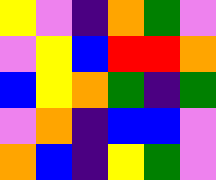[["yellow", "violet", "indigo", "orange", "green", "violet"], ["violet", "yellow", "blue", "red", "red", "orange"], ["blue", "yellow", "orange", "green", "indigo", "green"], ["violet", "orange", "indigo", "blue", "blue", "violet"], ["orange", "blue", "indigo", "yellow", "green", "violet"]]